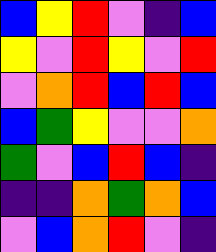[["blue", "yellow", "red", "violet", "indigo", "blue"], ["yellow", "violet", "red", "yellow", "violet", "red"], ["violet", "orange", "red", "blue", "red", "blue"], ["blue", "green", "yellow", "violet", "violet", "orange"], ["green", "violet", "blue", "red", "blue", "indigo"], ["indigo", "indigo", "orange", "green", "orange", "blue"], ["violet", "blue", "orange", "red", "violet", "indigo"]]